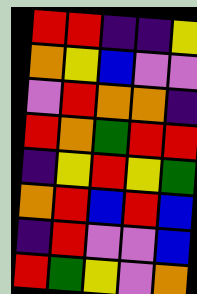[["red", "red", "indigo", "indigo", "yellow"], ["orange", "yellow", "blue", "violet", "violet"], ["violet", "red", "orange", "orange", "indigo"], ["red", "orange", "green", "red", "red"], ["indigo", "yellow", "red", "yellow", "green"], ["orange", "red", "blue", "red", "blue"], ["indigo", "red", "violet", "violet", "blue"], ["red", "green", "yellow", "violet", "orange"]]